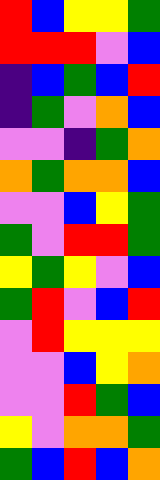[["red", "blue", "yellow", "yellow", "green"], ["red", "red", "red", "violet", "blue"], ["indigo", "blue", "green", "blue", "red"], ["indigo", "green", "violet", "orange", "blue"], ["violet", "violet", "indigo", "green", "orange"], ["orange", "green", "orange", "orange", "blue"], ["violet", "violet", "blue", "yellow", "green"], ["green", "violet", "red", "red", "green"], ["yellow", "green", "yellow", "violet", "blue"], ["green", "red", "violet", "blue", "red"], ["violet", "red", "yellow", "yellow", "yellow"], ["violet", "violet", "blue", "yellow", "orange"], ["violet", "violet", "red", "green", "blue"], ["yellow", "violet", "orange", "orange", "green"], ["green", "blue", "red", "blue", "orange"]]